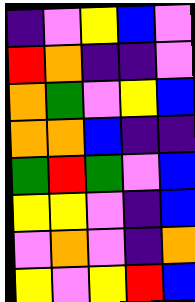[["indigo", "violet", "yellow", "blue", "violet"], ["red", "orange", "indigo", "indigo", "violet"], ["orange", "green", "violet", "yellow", "blue"], ["orange", "orange", "blue", "indigo", "indigo"], ["green", "red", "green", "violet", "blue"], ["yellow", "yellow", "violet", "indigo", "blue"], ["violet", "orange", "violet", "indigo", "orange"], ["yellow", "violet", "yellow", "red", "blue"]]